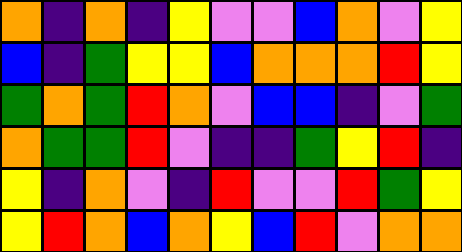[["orange", "indigo", "orange", "indigo", "yellow", "violet", "violet", "blue", "orange", "violet", "yellow"], ["blue", "indigo", "green", "yellow", "yellow", "blue", "orange", "orange", "orange", "red", "yellow"], ["green", "orange", "green", "red", "orange", "violet", "blue", "blue", "indigo", "violet", "green"], ["orange", "green", "green", "red", "violet", "indigo", "indigo", "green", "yellow", "red", "indigo"], ["yellow", "indigo", "orange", "violet", "indigo", "red", "violet", "violet", "red", "green", "yellow"], ["yellow", "red", "orange", "blue", "orange", "yellow", "blue", "red", "violet", "orange", "orange"]]